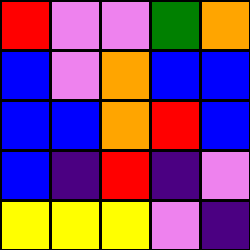[["red", "violet", "violet", "green", "orange"], ["blue", "violet", "orange", "blue", "blue"], ["blue", "blue", "orange", "red", "blue"], ["blue", "indigo", "red", "indigo", "violet"], ["yellow", "yellow", "yellow", "violet", "indigo"]]